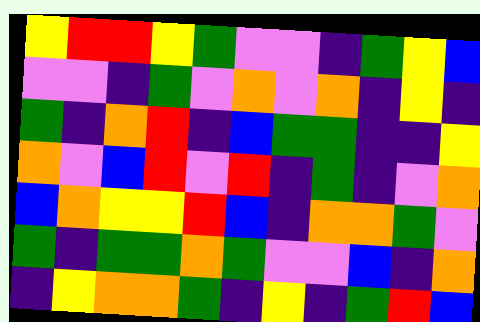[["yellow", "red", "red", "yellow", "green", "violet", "violet", "indigo", "green", "yellow", "blue"], ["violet", "violet", "indigo", "green", "violet", "orange", "violet", "orange", "indigo", "yellow", "indigo"], ["green", "indigo", "orange", "red", "indigo", "blue", "green", "green", "indigo", "indigo", "yellow"], ["orange", "violet", "blue", "red", "violet", "red", "indigo", "green", "indigo", "violet", "orange"], ["blue", "orange", "yellow", "yellow", "red", "blue", "indigo", "orange", "orange", "green", "violet"], ["green", "indigo", "green", "green", "orange", "green", "violet", "violet", "blue", "indigo", "orange"], ["indigo", "yellow", "orange", "orange", "green", "indigo", "yellow", "indigo", "green", "red", "blue"]]